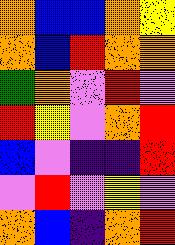[["orange", "blue", "blue", "orange", "yellow"], ["orange", "blue", "red", "orange", "orange"], ["green", "orange", "violet", "red", "violet"], ["red", "yellow", "violet", "orange", "red"], ["blue", "violet", "indigo", "indigo", "red"], ["violet", "red", "violet", "yellow", "violet"], ["orange", "blue", "indigo", "orange", "red"]]